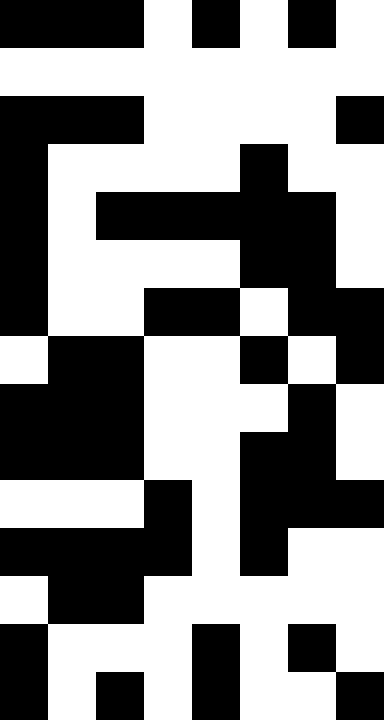[["black", "black", "black", "white", "black", "white", "black", "white"], ["white", "white", "white", "white", "white", "white", "white", "white"], ["black", "black", "black", "white", "white", "white", "white", "black"], ["black", "white", "white", "white", "white", "black", "white", "white"], ["black", "white", "black", "black", "black", "black", "black", "white"], ["black", "white", "white", "white", "white", "black", "black", "white"], ["black", "white", "white", "black", "black", "white", "black", "black"], ["white", "black", "black", "white", "white", "black", "white", "black"], ["black", "black", "black", "white", "white", "white", "black", "white"], ["black", "black", "black", "white", "white", "black", "black", "white"], ["white", "white", "white", "black", "white", "black", "black", "black"], ["black", "black", "black", "black", "white", "black", "white", "white"], ["white", "black", "black", "white", "white", "white", "white", "white"], ["black", "white", "white", "white", "black", "white", "black", "white"], ["black", "white", "black", "white", "black", "white", "white", "black"]]